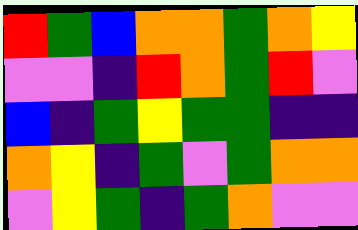[["red", "green", "blue", "orange", "orange", "green", "orange", "yellow"], ["violet", "violet", "indigo", "red", "orange", "green", "red", "violet"], ["blue", "indigo", "green", "yellow", "green", "green", "indigo", "indigo"], ["orange", "yellow", "indigo", "green", "violet", "green", "orange", "orange"], ["violet", "yellow", "green", "indigo", "green", "orange", "violet", "violet"]]